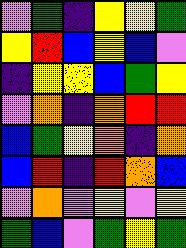[["violet", "green", "indigo", "yellow", "yellow", "green"], ["yellow", "red", "blue", "yellow", "blue", "violet"], ["indigo", "yellow", "yellow", "blue", "green", "yellow"], ["violet", "orange", "indigo", "orange", "red", "red"], ["blue", "green", "yellow", "orange", "indigo", "orange"], ["blue", "red", "indigo", "red", "orange", "blue"], ["violet", "orange", "violet", "yellow", "violet", "yellow"], ["green", "blue", "violet", "green", "yellow", "green"]]